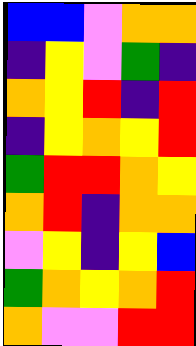[["blue", "blue", "violet", "orange", "orange"], ["indigo", "yellow", "violet", "green", "indigo"], ["orange", "yellow", "red", "indigo", "red"], ["indigo", "yellow", "orange", "yellow", "red"], ["green", "red", "red", "orange", "yellow"], ["orange", "red", "indigo", "orange", "orange"], ["violet", "yellow", "indigo", "yellow", "blue"], ["green", "orange", "yellow", "orange", "red"], ["orange", "violet", "violet", "red", "red"]]